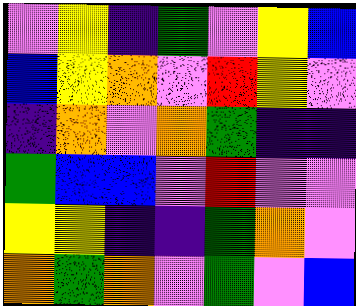[["violet", "yellow", "indigo", "green", "violet", "yellow", "blue"], ["blue", "yellow", "orange", "violet", "red", "yellow", "violet"], ["indigo", "orange", "violet", "orange", "green", "indigo", "indigo"], ["green", "blue", "blue", "violet", "red", "violet", "violet"], ["yellow", "yellow", "indigo", "indigo", "green", "orange", "violet"], ["orange", "green", "orange", "violet", "green", "violet", "blue"]]